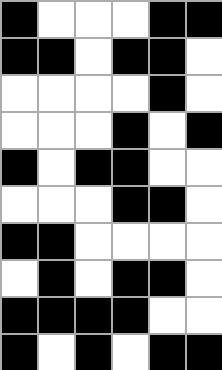[["black", "white", "white", "white", "black", "black"], ["black", "black", "white", "black", "black", "white"], ["white", "white", "white", "white", "black", "white"], ["white", "white", "white", "black", "white", "black"], ["black", "white", "black", "black", "white", "white"], ["white", "white", "white", "black", "black", "white"], ["black", "black", "white", "white", "white", "white"], ["white", "black", "white", "black", "black", "white"], ["black", "black", "black", "black", "white", "white"], ["black", "white", "black", "white", "black", "black"]]